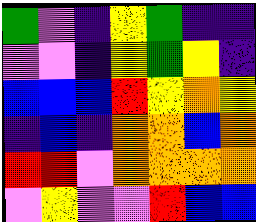[["green", "violet", "indigo", "yellow", "green", "indigo", "indigo"], ["violet", "violet", "indigo", "yellow", "green", "yellow", "indigo"], ["blue", "blue", "blue", "red", "yellow", "orange", "yellow"], ["indigo", "blue", "indigo", "orange", "orange", "blue", "orange"], ["red", "red", "violet", "orange", "orange", "orange", "orange"], ["violet", "yellow", "violet", "violet", "red", "blue", "blue"]]